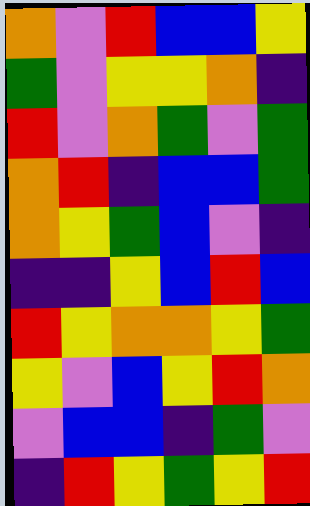[["orange", "violet", "red", "blue", "blue", "yellow"], ["green", "violet", "yellow", "yellow", "orange", "indigo"], ["red", "violet", "orange", "green", "violet", "green"], ["orange", "red", "indigo", "blue", "blue", "green"], ["orange", "yellow", "green", "blue", "violet", "indigo"], ["indigo", "indigo", "yellow", "blue", "red", "blue"], ["red", "yellow", "orange", "orange", "yellow", "green"], ["yellow", "violet", "blue", "yellow", "red", "orange"], ["violet", "blue", "blue", "indigo", "green", "violet"], ["indigo", "red", "yellow", "green", "yellow", "red"]]